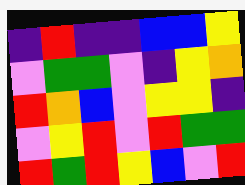[["indigo", "red", "indigo", "indigo", "blue", "blue", "yellow"], ["violet", "green", "green", "violet", "indigo", "yellow", "orange"], ["red", "orange", "blue", "violet", "yellow", "yellow", "indigo"], ["violet", "yellow", "red", "violet", "red", "green", "green"], ["red", "green", "red", "yellow", "blue", "violet", "red"]]